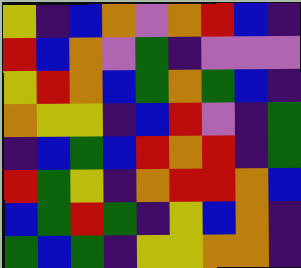[["yellow", "indigo", "blue", "orange", "violet", "orange", "red", "blue", "indigo"], ["red", "blue", "orange", "violet", "green", "indigo", "violet", "violet", "violet"], ["yellow", "red", "orange", "blue", "green", "orange", "green", "blue", "indigo"], ["orange", "yellow", "yellow", "indigo", "blue", "red", "violet", "indigo", "green"], ["indigo", "blue", "green", "blue", "red", "orange", "red", "indigo", "green"], ["red", "green", "yellow", "indigo", "orange", "red", "red", "orange", "blue"], ["blue", "green", "red", "green", "indigo", "yellow", "blue", "orange", "indigo"], ["green", "blue", "green", "indigo", "yellow", "yellow", "orange", "orange", "indigo"]]